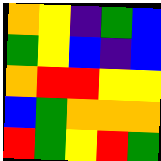[["orange", "yellow", "indigo", "green", "blue"], ["green", "yellow", "blue", "indigo", "blue"], ["orange", "red", "red", "yellow", "yellow"], ["blue", "green", "orange", "orange", "orange"], ["red", "green", "yellow", "red", "green"]]